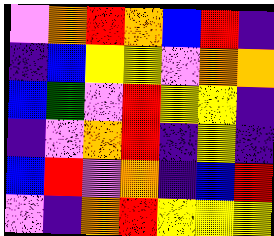[["violet", "orange", "red", "orange", "blue", "red", "indigo"], ["indigo", "blue", "yellow", "yellow", "violet", "orange", "orange"], ["blue", "green", "violet", "red", "yellow", "yellow", "indigo"], ["indigo", "violet", "orange", "red", "indigo", "yellow", "indigo"], ["blue", "red", "violet", "orange", "indigo", "blue", "red"], ["violet", "indigo", "orange", "red", "yellow", "yellow", "yellow"]]